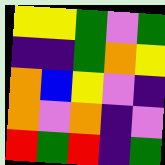[["yellow", "yellow", "green", "violet", "green"], ["indigo", "indigo", "green", "orange", "yellow"], ["orange", "blue", "yellow", "violet", "indigo"], ["orange", "violet", "orange", "indigo", "violet"], ["red", "green", "red", "indigo", "green"]]